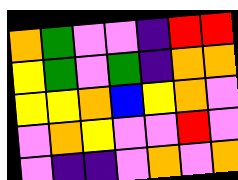[["orange", "green", "violet", "violet", "indigo", "red", "red"], ["yellow", "green", "violet", "green", "indigo", "orange", "orange"], ["yellow", "yellow", "orange", "blue", "yellow", "orange", "violet"], ["violet", "orange", "yellow", "violet", "violet", "red", "violet"], ["violet", "indigo", "indigo", "violet", "orange", "violet", "orange"]]